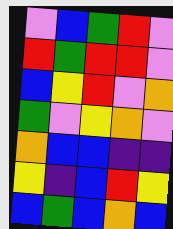[["violet", "blue", "green", "red", "violet"], ["red", "green", "red", "red", "violet"], ["blue", "yellow", "red", "violet", "orange"], ["green", "violet", "yellow", "orange", "violet"], ["orange", "blue", "blue", "indigo", "indigo"], ["yellow", "indigo", "blue", "red", "yellow"], ["blue", "green", "blue", "orange", "blue"]]